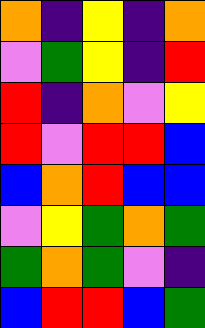[["orange", "indigo", "yellow", "indigo", "orange"], ["violet", "green", "yellow", "indigo", "red"], ["red", "indigo", "orange", "violet", "yellow"], ["red", "violet", "red", "red", "blue"], ["blue", "orange", "red", "blue", "blue"], ["violet", "yellow", "green", "orange", "green"], ["green", "orange", "green", "violet", "indigo"], ["blue", "red", "red", "blue", "green"]]